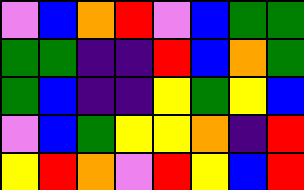[["violet", "blue", "orange", "red", "violet", "blue", "green", "green"], ["green", "green", "indigo", "indigo", "red", "blue", "orange", "green"], ["green", "blue", "indigo", "indigo", "yellow", "green", "yellow", "blue"], ["violet", "blue", "green", "yellow", "yellow", "orange", "indigo", "red"], ["yellow", "red", "orange", "violet", "red", "yellow", "blue", "red"]]